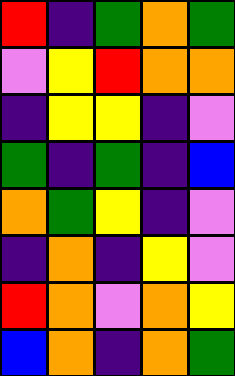[["red", "indigo", "green", "orange", "green"], ["violet", "yellow", "red", "orange", "orange"], ["indigo", "yellow", "yellow", "indigo", "violet"], ["green", "indigo", "green", "indigo", "blue"], ["orange", "green", "yellow", "indigo", "violet"], ["indigo", "orange", "indigo", "yellow", "violet"], ["red", "orange", "violet", "orange", "yellow"], ["blue", "orange", "indigo", "orange", "green"]]